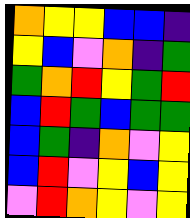[["orange", "yellow", "yellow", "blue", "blue", "indigo"], ["yellow", "blue", "violet", "orange", "indigo", "green"], ["green", "orange", "red", "yellow", "green", "red"], ["blue", "red", "green", "blue", "green", "green"], ["blue", "green", "indigo", "orange", "violet", "yellow"], ["blue", "red", "violet", "yellow", "blue", "yellow"], ["violet", "red", "orange", "yellow", "violet", "yellow"]]